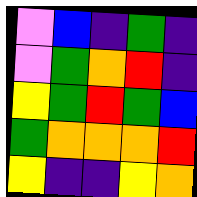[["violet", "blue", "indigo", "green", "indigo"], ["violet", "green", "orange", "red", "indigo"], ["yellow", "green", "red", "green", "blue"], ["green", "orange", "orange", "orange", "red"], ["yellow", "indigo", "indigo", "yellow", "orange"]]